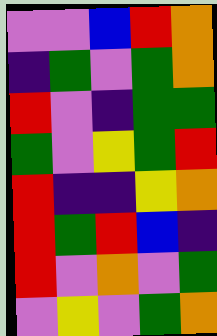[["violet", "violet", "blue", "red", "orange"], ["indigo", "green", "violet", "green", "orange"], ["red", "violet", "indigo", "green", "green"], ["green", "violet", "yellow", "green", "red"], ["red", "indigo", "indigo", "yellow", "orange"], ["red", "green", "red", "blue", "indigo"], ["red", "violet", "orange", "violet", "green"], ["violet", "yellow", "violet", "green", "orange"]]